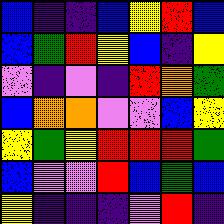[["blue", "indigo", "indigo", "blue", "yellow", "red", "blue"], ["blue", "green", "red", "yellow", "blue", "indigo", "yellow"], ["violet", "indigo", "violet", "indigo", "red", "orange", "green"], ["blue", "orange", "orange", "violet", "violet", "blue", "yellow"], ["yellow", "green", "yellow", "red", "red", "red", "green"], ["blue", "violet", "violet", "red", "blue", "green", "blue"], ["yellow", "indigo", "indigo", "indigo", "violet", "red", "indigo"]]